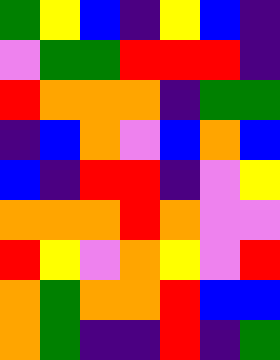[["green", "yellow", "blue", "indigo", "yellow", "blue", "indigo"], ["violet", "green", "green", "red", "red", "red", "indigo"], ["red", "orange", "orange", "orange", "indigo", "green", "green"], ["indigo", "blue", "orange", "violet", "blue", "orange", "blue"], ["blue", "indigo", "red", "red", "indigo", "violet", "yellow"], ["orange", "orange", "orange", "red", "orange", "violet", "violet"], ["red", "yellow", "violet", "orange", "yellow", "violet", "red"], ["orange", "green", "orange", "orange", "red", "blue", "blue"], ["orange", "green", "indigo", "indigo", "red", "indigo", "green"]]